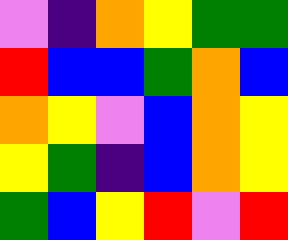[["violet", "indigo", "orange", "yellow", "green", "green"], ["red", "blue", "blue", "green", "orange", "blue"], ["orange", "yellow", "violet", "blue", "orange", "yellow"], ["yellow", "green", "indigo", "blue", "orange", "yellow"], ["green", "blue", "yellow", "red", "violet", "red"]]